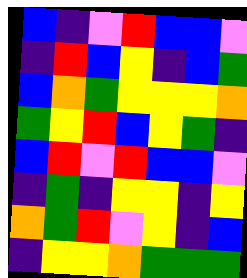[["blue", "indigo", "violet", "red", "blue", "blue", "violet"], ["indigo", "red", "blue", "yellow", "indigo", "blue", "green"], ["blue", "orange", "green", "yellow", "yellow", "yellow", "orange"], ["green", "yellow", "red", "blue", "yellow", "green", "indigo"], ["blue", "red", "violet", "red", "blue", "blue", "violet"], ["indigo", "green", "indigo", "yellow", "yellow", "indigo", "yellow"], ["orange", "green", "red", "violet", "yellow", "indigo", "blue"], ["indigo", "yellow", "yellow", "orange", "green", "green", "green"]]